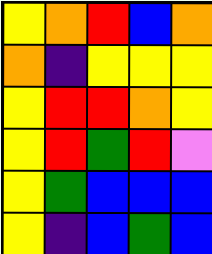[["yellow", "orange", "red", "blue", "orange"], ["orange", "indigo", "yellow", "yellow", "yellow"], ["yellow", "red", "red", "orange", "yellow"], ["yellow", "red", "green", "red", "violet"], ["yellow", "green", "blue", "blue", "blue"], ["yellow", "indigo", "blue", "green", "blue"]]